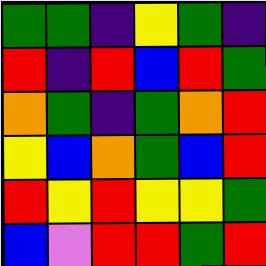[["green", "green", "indigo", "yellow", "green", "indigo"], ["red", "indigo", "red", "blue", "red", "green"], ["orange", "green", "indigo", "green", "orange", "red"], ["yellow", "blue", "orange", "green", "blue", "red"], ["red", "yellow", "red", "yellow", "yellow", "green"], ["blue", "violet", "red", "red", "green", "red"]]